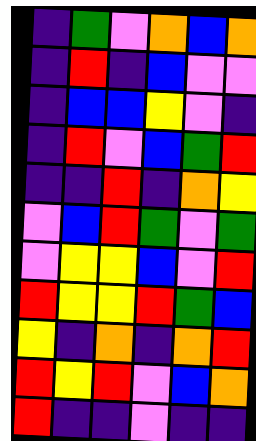[["indigo", "green", "violet", "orange", "blue", "orange"], ["indigo", "red", "indigo", "blue", "violet", "violet"], ["indigo", "blue", "blue", "yellow", "violet", "indigo"], ["indigo", "red", "violet", "blue", "green", "red"], ["indigo", "indigo", "red", "indigo", "orange", "yellow"], ["violet", "blue", "red", "green", "violet", "green"], ["violet", "yellow", "yellow", "blue", "violet", "red"], ["red", "yellow", "yellow", "red", "green", "blue"], ["yellow", "indigo", "orange", "indigo", "orange", "red"], ["red", "yellow", "red", "violet", "blue", "orange"], ["red", "indigo", "indigo", "violet", "indigo", "indigo"]]